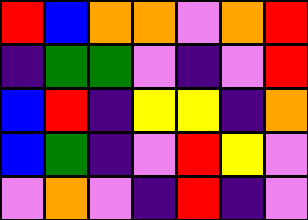[["red", "blue", "orange", "orange", "violet", "orange", "red"], ["indigo", "green", "green", "violet", "indigo", "violet", "red"], ["blue", "red", "indigo", "yellow", "yellow", "indigo", "orange"], ["blue", "green", "indigo", "violet", "red", "yellow", "violet"], ["violet", "orange", "violet", "indigo", "red", "indigo", "violet"]]